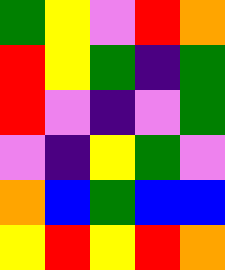[["green", "yellow", "violet", "red", "orange"], ["red", "yellow", "green", "indigo", "green"], ["red", "violet", "indigo", "violet", "green"], ["violet", "indigo", "yellow", "green", "violet"], ["orange", "blue", "green", "blue", "blue"], ["yellow", "red", "yellow", "red", "orange"]]